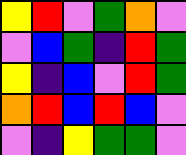[["yellow", "red", "violet", "green", "orange", "violet"], ["violet", "blue", "green", "indigo", "red", "green"], ["yellow", "indigo", "blue", "violet", "red", "green"], ["orange", "red", "blue", "red", "blue", "violet"], ["violet", "indigo", "yellow", "green", "green", "violet"]]